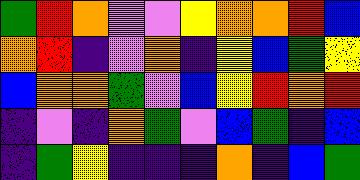[["green", "red", "orange", "violet", "violet", "yellow", "orange", "orange", "red", "blue"], ["orange", "red", "indigo", "violet", "orange", "indigo", "yellow", "blue", "green", "yellow"], ["blue", "orange", "orange", "green", "violet", "blue", "yellow", "red", "orange", "red"], ["indigo", "violet", "indigo", "orange", "green", "violet", "blue", "green", "indigo", "blue"], ["indigo", "green", "yellow", "indigo", "indigo", "indigo", "orange", "indigo", "blue", "green"]]